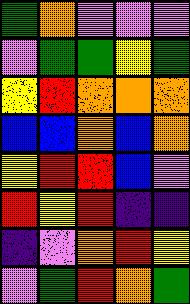[["green", "orange", "violet", "violet", "violet"], ["violet", "green", "green", "yellow", "green"], ["yellow", "red", "orange", "orange", "orange"], ["blue", "blue", "orange", "blue", "orange"], ["yellow", "red", "red", "blue", "violet"], ["red", "yellow", "red", "indigo", "indigo"], ["indigo", "violet", "orange", "red", "yellow"], ["violet", "green", "red", "orange", "green"]]